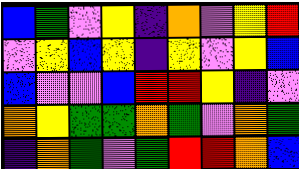[["blue", "green", "violet", "yellow", "indigo", "orange", "violet", "yellow", "red"], ["violet", "yellow", "blue", "yellow", "indigo", "yellow", "violet", "yellow", "blue"], ["blue", "violet", "violet", "blue", "red", "red", "yellow", "indigo", "violet"], ["orange", "yellow", "green", "green", "orange", "green", "violet", "orange", "green"], ["indigo", "orange", "green", "violet", "green", "red", "red", "orange", "blue"]]